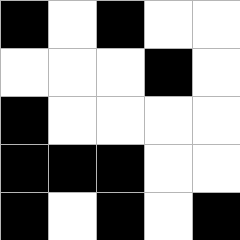[["black", "white", "black", "white", "white"], ["white", "white", "white", "black", "white"], ["black", "white", "white", "white", "white"], ["black", "black", "black", "white", "white"], ["black", "white", "black", "white", "black"]]